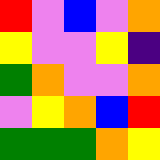[["red", "violet", "blue", "violet", "orange"], ["yellow", "violet", "violet", "yellow", "indigo"], ["green", "orange", "violet", "violet", "orange"], ["violet", "yellow", "orange", "blue", "red"], ["green", "green", "green", "orange", "yellow"]]